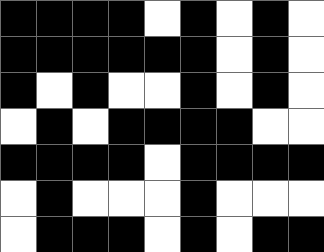[["black", "black", "black", "black", "white", "black", "white", "black", "white"], ["black", "black", "black", "black", "black", "black", "white", "black", "white"], ["black", "white", "black", "white", "white", "black", "white", "black", "white"], ["white", "black", "white", "black", "black", "black", "black", "white", "white"], ["black", "black", "black", "black", "white", "black", "black", "black", "black"], ["white", "black", "white", "white", "white", "black", "white", "white", "white"], ["white", "black", "black", "black", "white", "black", "white", "black", "black"]]